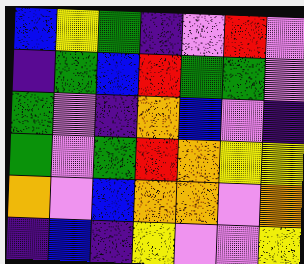[["blue", "yellow", "green", "indigo", "violet", "red", "violet"], ["indigo", "green", "blue", "red", "green", "green", "violet"], ["green", "violet", "indigo", "orange", "blue", "violet", "indigo"], ["green", "violet", "green", "red", "orange", "yellow", "yellow"], ["orange", "violet", "blue", "orange", "orange", "violet", "orange"], ["indigo", "blue", "indigo", "yellow", "violet", "violet", "yellow"]]